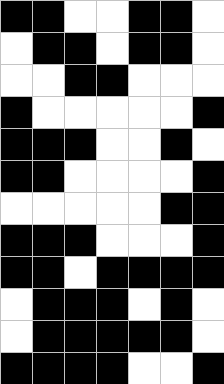[["black", "black", "white", "white", "black", "black", "white"], ["white", "black", "black", "white", "black", "black", "white"], ["white", "white", "black", "black", "white", "white", "white"], ["black", "white", "white", "white", "white", "white", "black"], ["black", "black", "black", "white", "white", "black", "white"], ["black", "black", "white", "white", "white", "white", "black"], ["white", "white", "white", "white", "white", "black", "black"], ["black", "black", "black", "white", "white", "white", "black"], ["black", "black", "white", "black", "black", "black", "black"], ["white", "black", "black", "black", "white", "black", "white"], ["white", "black", "black", "black", "black", "black", "white"], ["black", "black", "black", "black", "white", "white", "black"]]